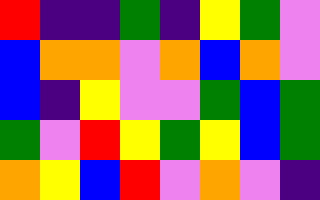[["red", "indigo", "indigo", "green", "indigo", "yellow", "green", "violet"], ["blue", "orange", "orange", "violet", "orange", "blue", "orange", "violet"], ["blue", "indigo", "yellow", "violet", "violet", "green", "blue", "green"], ["green", "violet", "red", "yellow", "green", "yellow", "blue", "green"], ["orange", "yellow", "blue", "red", "violet", "orange", "violet", "indigo"]]